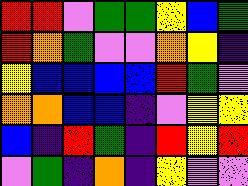[["red", "red", "violet", "green", "green", "yellow", "blue", "green"], ["red", "orange", "green", "violet", "violet", "orange", "yellow", "indigo"], ["yellow", "blue", "blue", "blue", "blue", "red", "green", "violet"], ["orange", "orange", "blue", "blue", "indigo", "violet", "yellow", "yellow"], ["blue", "indigo", "red", "green", "indigo", "red", "yellow", "red"], ["violet", "green", "indigo", "orange", "indigo", "yellow", "violet", "violet"]]